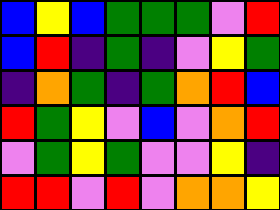[["blue", "yellow", "blue", "green", "green", "green", "violet", "red"], ["blue", "red", "indigo", "green", "indigo", "violet", "yellow", "green"], ["indigo", "orange", "green", "indigo", "green", "orange", "red", "blue"], ["red", "green", "yellow", "violet", "blue", "violet", "orange", "red"], ["violet", "green", "yellow", "green", "violet", "violet", "yellow", "indigo"], ["red", "red", "violet", "red", "violet", "orange", "orange", "yellow"]]